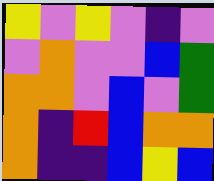[["yellow", "violet", "yellow", "violet", "indigo", "violet"], ["violet", "orange", "violet", "violet", "blue", "green"], ["orange", "orange", "violet", "blue", "violet", "green"], ["orange", "indigo", "red", "blue", "orange", "orange"], ["orange", "indigo", "indigo", "blue", "yellow", "blue"]]